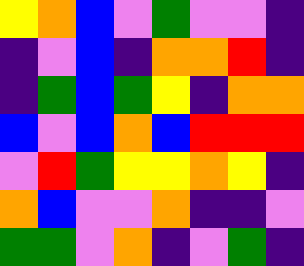[["yellow", "orange", "blue", "violet", "green", "violet", "violet", "indigo"], ["indigo", "violet", "blue", "indigo", "orange", "orange", "red", "indigo"], ["indigo", "green", "blue", "green", "yellow", "indigo", "orange", "orange"], ["blue", "violet", "blue", "orange", "blue", "red", "red", "red"], ["violet", "red", "green", "yellow", "yellow", "orange", "yellow", "indigo"], ["orange", "blue", "violet", "violet", "orange", "indigo", "indigo", "violet"], ["green", "green", "violet", "orange", "indigo", "violet", "green", "indigo"]]